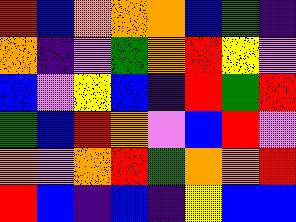[["red", "blue", "orange", "orange", "orange", "blue", "green", "indigo"], ["orange", "indigo", "violet", "green", "orange", "red", "yellow", "violet"], ["blue", "violet", "yellow", "blue", "indigo", "red", "green", "red"], ["green", "blue", "red", "orange", "violet", "blue", "red", "violet"], ["orange", "violet", "orange", "red", "green", "orange", "orange", "red"], ["red", "blue", "indigo", "blue", "indigo", "yellow", "blue", "blue"]]